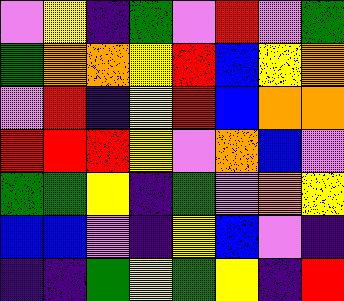[["violet", "yellow", "indigo", "green", "violet", "red", "violet", "green"], ["green", "orange", "orange", "yellow", "red", "blue", "yellow", "orange"], ["violet", "red", "indigo", "yellow", "red", "blue", "orange", "orange"], ["red", "red", "red", "yellow", "violet", "orange", "blue", "violet"], ["green", "green", "yellow", "indigo", "green", "violet", "orange", "yellow"], ["blue", "blue", "violet", "indigo", "yellow", "blue", "violet", "indigo"], ["indigo", "indigo", "green", "yellow", "green", "yellow", "indigo", "red"]]